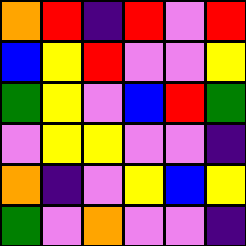[["orange", "red", "indigo", "red", "violet", "red"], ["blue", "yellow", "red", "violet", "violet", "yellow"], ["green", "yellow", "violet", "blue", "red", "green"], ["violet", "yellow", "yellow", "violet", "violet", "indigo"], ["orange", "indigo", "violet", "yellow", "blue", "yellow"], ["green", "violet", "orange", "violet", "violet", "indigo"]]